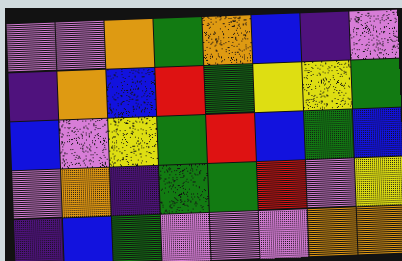[["violet", "violet", "orange", "green", "orange", "blue", "indigo", "violet"], ["indigo", "orange", "blue", "red", "green", "yellow", "yellow", "green"], ["blue", "violet", "yellow", "green", "red", "blue", "green", "blue"], ["violet", "orange", "indigo", "green", "green", "red", "violet", "yellow"], ["indigo", "blue", "green", "violet", "violet", "violet", "orange", "orange"]]